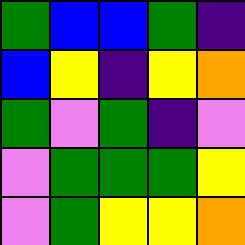[["green", "blue", "blue", "green", "indigo"], ["blue", "yellow", "indigo", "yellow", "orange"], ["green", "violet", "green", "indigo", "violet"], ["violet", "green", "green", "green", "yellow"], ["violet", "green", "yellow", "yellow", "orange"]]